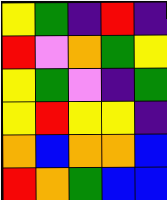[["yellow", "green", "indigo", "red", "indigo"], ["red", "violet", "orange", "green", "yellow"], ["yellow", "green", "violet", "indigo", "green"], ["yellow", "red", "yellow", "yellow", "indigo"], ["orange", "blue", "orange", "orange", "blue"], ["red", "orange", "green", "blue", "blue"]]